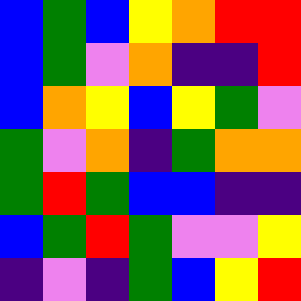[["blue", "green", "blue", "yellow", "orange", "red", "red"], ["blue", "green", "violet", "orange", "indigo", "indigo", "red"], ["blue", "orange", "yellow", "blue", "yellow", "green", "violet"], ["green", "violet", "orange", "indigo", "green", "orange", "orange"], ["green", "red", "green", "blue", "blue", "indigo", "indigo"], ["blue", "green", "red", "green", "violet", "violet", "yellow"], ["indigo", "violet", "indigo", "green", "blue", "yellow", "red"]]